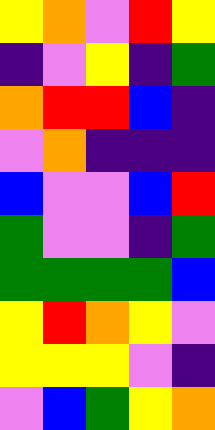[["yellow", "orange", "violet", "red", "yellow"], ["indigo", "violet", "yellow", "indigo", "green"], ["orange", "red", "red", "blue", "indigo"], ["violet", "orange", "indigo", "indigo", "indigo"], ["blue", "violet", "violet", "blue", "red"], ["green", "violet", "violet", "indigo", "green"], ["green", "green", "green", "green", "blue"], ["yellow", "red", "orange", "yellow", "violet"], ["yellow", "yellow", "yellow", "violet", "indigo"], ["violet", "blue", "green", "yellow", "orange"]]